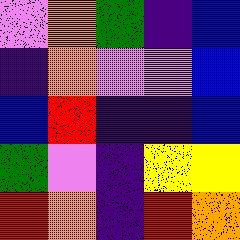[["violet", "orange", "green", "indigo", "blue"], ["indigo", "orange", "violet", "violet", "blue"], ["blue", "red", "indigo", "indigo", "blue"], ["green", "violet", "indigo", "yellow", "yellow"], ["red", "orange", "indigo", "red", "orange"]]